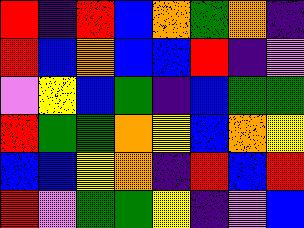[["red", "indigo", "red", "blue", "orange", "green", "orange", "indigo"], ["red", "blue", "orange", "blue", "blue", "red", "indigo", "violet"], ["violet", "yellow", "blue", "green", "indigo", "blue", "green", "green"], ["red", "green", "green", "orange", "yellow", "blue", "orange", "yellow"], ["blue", "blue", "yellow", "orange", "indigo", "red", "blue", "red"], ["red", "violet", "green", "green", "yellow", "indigo", "violet", "blue"]]